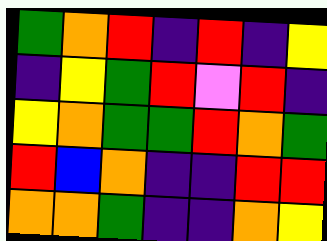[["green", "orange", "red", "indigo", "red", "indigo", "yellow"], ["indigo", "yellow", "green", "red", "violet", "red", "indigo"], ["yellow", "orange", "green", "green", "red", "orange", "green"], ["red", "blue", "orange", "indigo", "indigo", "red", "red"], ["orange", "orange", "green", "indigo", "indigo", "orange", "yellow"]]